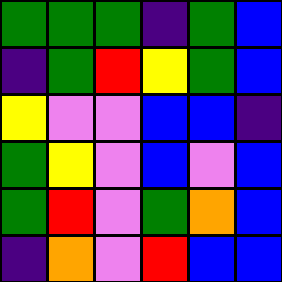[["green", "green", "green", "indigo", "green", "blue"], ["indigo", "green", "red", "yellow", "green", "blue"], ["yellow", "violet", "violet", "blue", "blue", "indigo"], ["green", "yellow", "violet", "blue", "violet", "blue"], ["green", "red", "violet", "green", "orange", "blue"], ["indigo", "orange", "violet", "red", "blue", "blue"]]